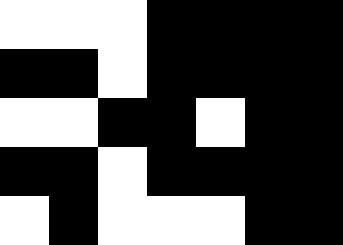[["white", "white", "white", "black", "black", "black", "black"], ["black", "black", "white", "black", "black", "black", "black"], ["white", "white", "black", "black", "white", "black", "black"], ["black", "black", "white", "black", "black", "black", "black"], ["white", "black", "white", "white", "white", "black", "black"]]